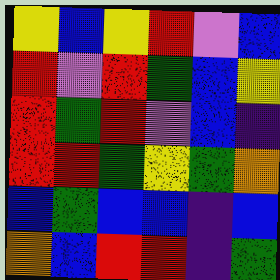[["yellow", "blue", "yellow", "red", "violet", "blue"], ["red", "violet", "red", "green", "blue", "yellow"], ["red", "green", "red", "violet", "blue", "indigo"], ["red", "red", "green", "yellow", "green", "orange"], ["blue", "green", "blue", "blue", "indigo", "blue"], ["orange", "blue", "red", "red", "indigo", "green"]]